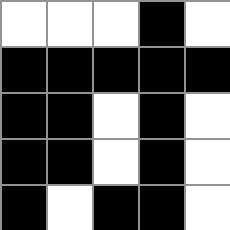[["white", "white", "white", "black", "white"], ["black", "black", "black", "black", "black"], ["black", "black", "white", "black", "white"], ["black", "black", "white", "black", "white"], ["black", "white", "black", "black", "white"]]